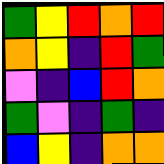[["green", "yellow", "red", "orange", "red"], ["orange", "yellow", "indigo", "red", "green"], ["violet", "indigo", "blue", "red", "orange"], ["green", "violet", "indigo", "green", "indigo"], ["blue", "yellow", "indigo", "orange", "orange"]]